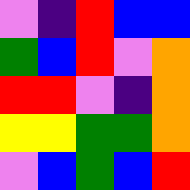[["violet", "indigo", "red", "blue", "blue"], ["green", "blue", "red", "violet", "orange"], ["red", "red", "violet", "indigo", "orange"], ["yellow", "yellow", "green", "green", "orange"], ["violet", "blue", "green", "blue", "red"]]